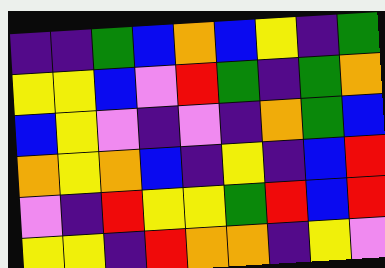[["indigo", "indigo", "green", "blue", "orange", "blue", "yellow", "indigo", "green"], ["yellow", "yellow", "blue", "violet", "red", "green", "indigo", "green", "orange"], ["blue", "yellow", "violet", "indigo", "violet", "indigo", "orange", "green", "blue"], ["orange", "yellow", "orange", "blue", "indigo", "yellow", "indigo", "blue", "red"], ["violet", "indigo", "red", "yellow", "yellow", "green", "red", "blue", "red"], ["yellow", "yellow", "indigo", "red", "orange", "orange", "indigo", "yellow", "violet"]]